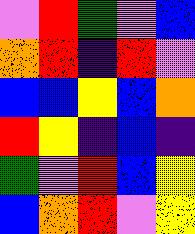[["violet", "red", "green", "violet", "blue"], ["orange", "red", "indigo", "red", "violet"], ["blue", "blue", "yellow", "blue", "orange"], ["red", "yellow", "indigo", "blue", "indigo"], ["green", "violet", "red", "blue", "yellow"], ["blue", "orange", "red", "violet", "yellow"]]